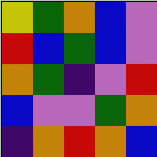[["yellow", "green", "orange", "blue", "violet"], ["red", "blue", "green", "blue", "violet"], ["orange", "green", "indigo", "violet", "red"], ["blue", "violet", "violet", "green", "orange"], ["indigo", "orange", "red", "orange", "blue"]]